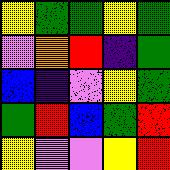[["yellow", "green", "green", "yellow", "green"], ["violet", "orange", "red", "indigo", "green"], ["blue", "indigo", "violet", "yellow", "green"], ["green", "red", "blue", "green", "red"], ["yellow", "violet", "violet", "yellow", "red"]]